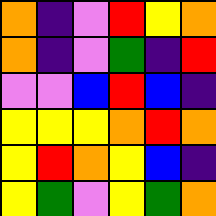[["orange", "indigo", "violet", "red", "yellow", "orange"], ["orange", "indigo", "violet", "green", "indigo", "red"], ["violet", "violet", "blue", "red", "blue", "indigo"], ["yellow", "yellow", "yellow", "orange", "red", "orange"], ["yellow", "red", "orange", "yellow", "blue", "indigo"], ["yellow", "green", "violet", "yellow", "green", "orange"]]